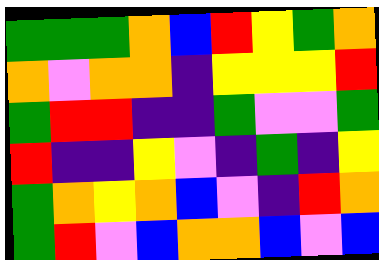[["green", "green", "green", "orange", "blue", "red", "yellow", "green", "orange"], ["orange", "violet", "orange", "orange", "indigo", "yellow", "yellow", "yellow", "red"], ["green", "red", "red", "indigo", "indigo", "green", "violet", "violet", "green"], ["red", "indigo", "indigo", "yellow", "violet", "indigo", "green", "indigo", "yellow"], ["green", "orange", "yellow", "orange", "blue", "violet", "indigo", "red", "orange"], ["green", "red", "violet", "blue", "orange", "orange", "blue", "violet", "blue"]]